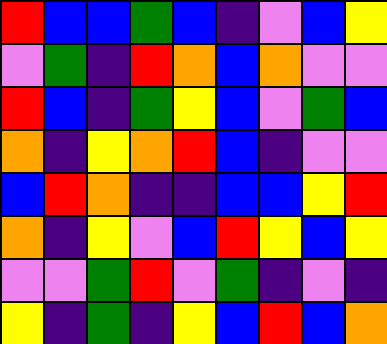[["red", "blue", "blue", "green", "blue", "indigo", "violet", "blue", "yellow"], ["violet", "green", "indigo", "red", "orange", "blue", "orange", "violet", "violet"], ["red", "blue", "indigo", "green", "yellow", "blue", "violet", "green", "blue"], ["orange", "indigo", "yellow", "orange", "red", "blue", "indigo", "violet", "violet"], ["blue", "red", "orange", "indigo", "indigo", "blue", "blue", "yellow", "red"], ["orange", "indigo", "yellow", "violet", "blue", "red", "yellow", "blue", "yellow"], ["violet", "violet", "green", "red", "violet", "green", "indigo", "violet", "indigo"], ["yellow", "indigo", "green", "indigo", "yellow", "blue", "red", "blue", "orange"]]